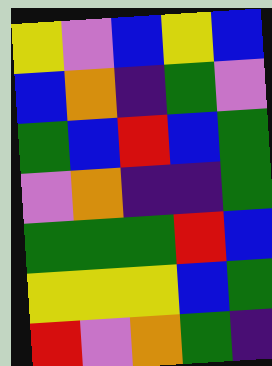[["yellow", "violet", "blue", "yellow", "blue"], ["blue", "orange", "indigo", "green", "violet"], ["green", "blue", "red", "blue", "green"], ["violet", "orange", "indigo", "indigo", "green"], ["green", "green", "green", "red", "blue"], ["yellow", "yellow", "yellow", "blue", "green"], ["red", "violet", "orange", "green", "indigo"]]